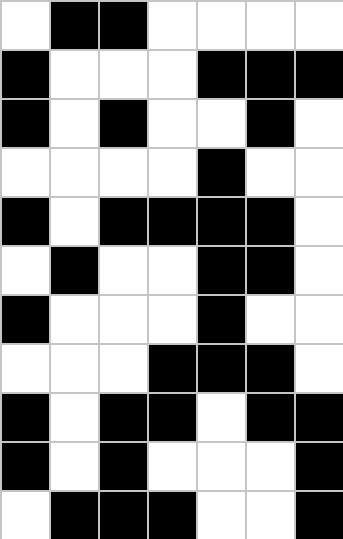[["white", "black", "black", "white", "white", "white", "white"], ["black", "white", "white", "white", "black", "black", "black"], ["black", "white", "black", "white", "white", "black", "white"], ["white", "white", "white", "white", "black", "white", "white"], ["black", "white", "black", "black", "black", "black", "white"], ["white", "black", "white", "white", "black", "black", "white"], ["black", "white", "white", "white", "black", "white", "white"], ["white", "white", "white", "black", "black", "black", "white"], ["black", "white", "black", "black", "white", "black", "black"], ["black", "white", "black", "white", "white", "white", "black"], ["white", "black", "black", "black", "white", "white", "black"]]